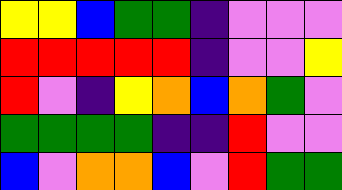[["yellow", "yellow", "blue", "green", "green", "indigo", "violet", "violet", "violet"], ["red", "red", "red", "red", "red", "indigo", "violet", "violet", "yellow"], ["red", "violet", "indigo", "yellow", "orange", "blue", "orange", "green", "violet"], ["green", "green", "green", "green", "indigo", "indigo", "red", "violet", "violet"], ["blue", "violet", "orange", "orange", "blue", "violet", "red", "green", "green"]]